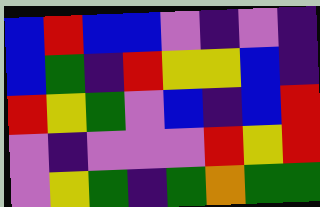[["blue", "red", "blue", "blue", "violet", "indigo", "violet", "indigo"], ["blue", "green", "indigo", "red", "yellow", "yellow", "blue", "indigo"], ["red", "yellow", "green", "violet", "blue", "indigo", "blue", "red"], ["violet", "indigo", "violet", "violet", "violet", "red", "yellow", "red"], ["violet", "yellow", "green", "indigo", "green", "orange", "green", "green"]]